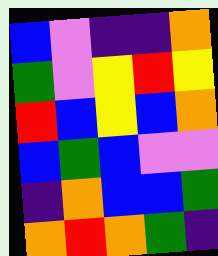[["blue", "violet", "indigo", "indigo", "orange"], ["green", "violet", "yellow", "red", "yellow"], ["red", "blue", "yellow", "blue", "orange"], ["blue", "green", "blue", "violet", "violet"], ["indigo", "orange", "blue", "blue", "green"], ["orange", "red", "orange", "green", "indigo"]]